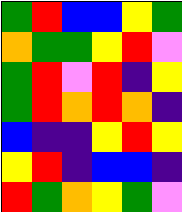[["green", "red", "blue", "blue", "yellow", "green"], ["orange", "green", "green", "yellow", "red", "violet"], ["green", "red", "violet", "red", "indigo", "yellow"], ["green", "red", "orange", "red", "orange", "indigo"], ["blue", "indigo", "indigo", "yellow", "red", "yellow"], ["yellow", "red", "indigo", "blue", "blue", "indigo"], ["red", "green", "orange", "yellow", "green", "violet"]]